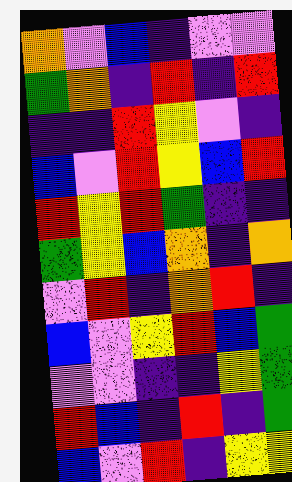[["orange", "violet", "blue", "indigo", "violet", "violet"], ["green", "orange", "indigo", "red", "indigo", "red"], ["indigo", "indigo", "red", "yellow", "violet", "indigo"], ["blue", "violet", "red", "yellow", "blue", "red"], ["red", "yellow", "red", "green", "indigo", "indigo"], ["green", "yellow", "blue", "orange", "indigo", "orange"], ["violet", "red", "indigo", "orange", "red", "indigo"], ["blue", "violet", "yellow", "red", "blue", "green"], ["violet", "violet", "indigo", "indigo", "yellow", "green"], ["red", "blue", "indigo", "red", "indigo", "green"], ["blue", "violet", "red", "indigo", "yellow", "yellow"]]